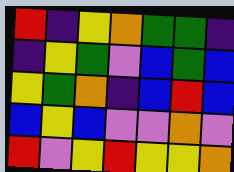[["red", "indigo", "yellow", "orange", "green", "green", "indigo"], ["indigo", "yellow", "green", "violet", "blue", "green", "blue"], ["yellow", "green", "orange", "indigo", "blue", "red", "blue"], ["blue", "yellow", "blue", "violet", "violet", "orange", "violet"], ["red", "violet", "yellow", "red", "yellow", "yellow", "orange"]]